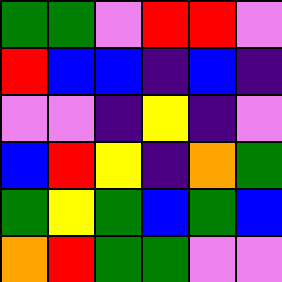[["green", "green", "violet", "red", "red", "violet"], ["red", "blue", "blue", "indigo", "blue", "indigo"], ["violet", "violet", "indigo", "yellow", "indigo", "violet"], ["blue", "red", "yellow", "indigo", "orange", "green"], ["green", "yellow", "green", "blue", "green", "blue"], ["orange", "red", "green", "green", "violet", "violet"]]